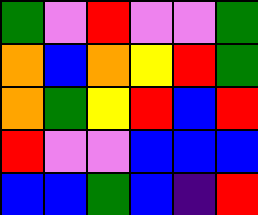[["green", "violet", "red", "violet", "violet", "green"], ["orange", "blue", "orange", "yellow", "red", "green"], ["orange", "green", "yellow", "red", "blue", "red"], ["red", "violet", "violet", "blue", "blue", "blue"], ["blue", "blue", "green", "blue", "indigo", "red"]]